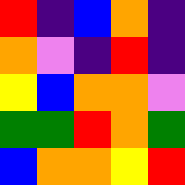[["red", "indigo", "blue", "orange", "indigo"], ["orange", "violet", "indigo", "red", "indigo"], ["yellow", "blue", "orange", "orange", "violet"], ["green", "green", "red", "orange", "green"], ["blue", "orange", "orange", "yellow", "red"]]